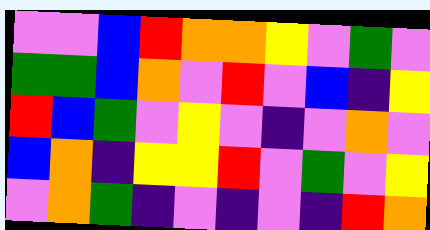[["violet", "violet", "blue", "red", "orange", "orange", "yellow", "violet", "green", "violet"], ["green", "green", "blue", "orange", "violet", "red", "violet", "blue", "indigo", "yellow"], ["red", "blue", "green", "violet", "yellow", "violet", "indigo", "violet", "orange", "violet"], ["blue", "orange", "indigo", "yellow", "yellow", "red", "violet", "green", "violet", "yellow"], ["violet", "orange", "green", "indigo", "violet", "indigo", "violet", "indigo", "red", "orange"]]